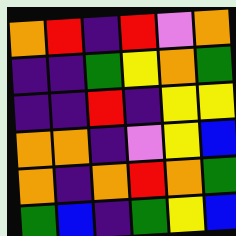[["orange", "red", "indigo", "red", "violet", "orange"], ["indigo", "indigo", "green", "yellow", "orange", "green"], ["indigo", "indigo", "red", "indigo", "yellow", "yellow"], ["orange", "orange", "indigo", "violet", "yellow", "blue"], ["orange", "indigo", "orange", "red", "orange", "green"], ["green", "blue", "indigo", "green", "yellow", "blue"]]